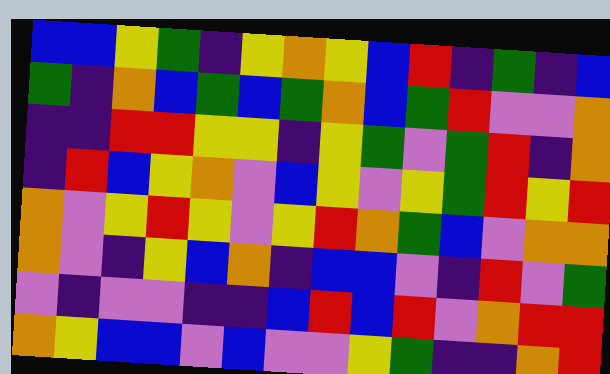[["blue", "blue", "yellow", "green", "indigo", "yellow", "orange", "yellow", "blue", "red", "indigo", "green", "indigo", "blue"], ["green", "indigo", "orange", "blue", "green", "blue", "green", "orange", "blue", "green", "red", "violet", "violet", "orange"], ["indigo", "indigo", "red", "red", "yellow", "yellow", "indigo", "yellow", "green", "violet", "green", "red", "indigo", "orange"], ["indigo", "red", "blue", "yellow", "orange", "violet", "blue", "yellow", "violet", "yellow", "green", "red", "yellow", "red"], ["orange", "violet", "yellow", "red", "yellow", "violet", "yellow", "red", "orange", "green", "blue", "violet", "orange", "orange"], ["orange", "violet", "indigo", "yellow", "blue", "orange", "indigo", "blue", "blue", "violet", "indigo", "red", "violet", "green"], ["violet", "indigo", "violet", "violet", "indigo", "indigo", "blue", "red", "blue", "red", "violet", "orange", "red", "red"], ["orange", "yellow", "blue", "blue", "violet", "blue", "violet", "violet", "yellow", "green", "indigo", "indigo", "orange", "red"]]